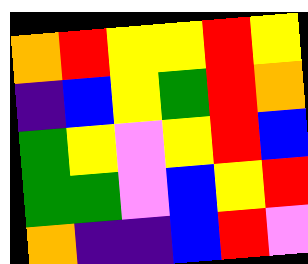[["orange", "red", "yellow", "yellow", "red", "yellow"], ["indigo", "blue", "yellow", "green", "red", "orange"], ["green", "yellow", "violet", "yellow", "red", "blue"], ["green", "green", "violet", "blue", "yellow", "red"], ["orange", "indigo", "indigo", "blue", "red", "violet"]]